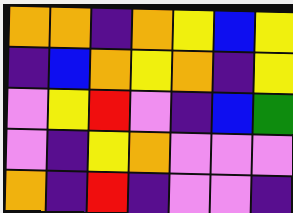[["orange", "orange", "indigo", "orange", "yellow", "blue", "yellow"], ["indigo", "blue", "orange", "yellow", "orange", "indigo", "yellow"], ["violet", "yellow", "red", "violet", "indigo", "blue", "green"], ["violet", "indigo", "yellow", "orange", "violet", "violet", "violet"], ["orange", "indigo", "red", "indigo", "violet", "violet", "indigo"]]